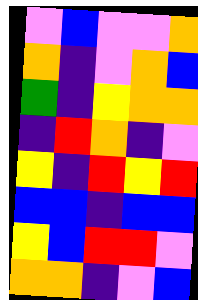[["violet", "blue", "violet", "violet", "orange"], ["orange", "indigo", "violet", "orange", "blue"], ["green", "indigo", "yellow", "orange", "orange"], ["indigo", "red", "orange", "indigo", "violet"], ["yellow", "indigo", "red", "yellow", "red"], ["blue", "blue", "indigo", "blue", "blue"], ["yellow", "blue", "red", "red", "violet"], ["orange", "orange", "indigo", "violet", "blue"]]